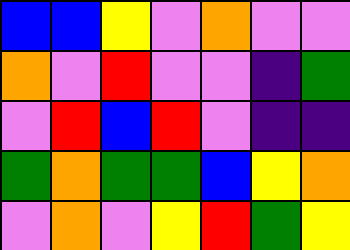[["blue", "blue", "yellow", "violet", "orange", "violet", "violet"], ["orange", "violet", "red", "violet", "violet", "indigo", "green"], ["violet", "red", "blue", "red", "violet", "indigo", "indigo"], ["green", "orange", "green", "green", "blue", "yellow", "orange"], ["violet", "orange", "violet", "yellow", "red", "green", "yellow"]]